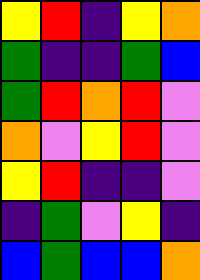[["yellow", "red", "indigo", "yellow", "orange"], ["green", "indigo", "indigo", "green", "blue"], ["green", "red", "orange", "red", "violet"], ["orange", "violet", "yellow", "red", "violet"], ["yellow", "red", "indigo", "indigo", "violet"], ["indigo", "green", "violet", "yellow", "indigo"], ["blue", "green", "blue", "blue", "orange"]]